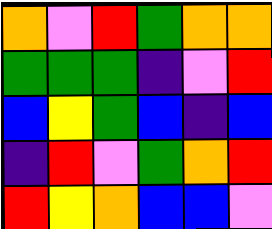[["orange", "violet", "red", "green", "orange", "orange"], ["green", "green", "green", "indigo", "violet", "red"], ["blue", "yellow", "green", "blue", "indigo", "blue"], ["indigo", "red", "violet", "green", "orange", "red"], ["red", "yellow", "orange", "blue", "blue", "violet"]]